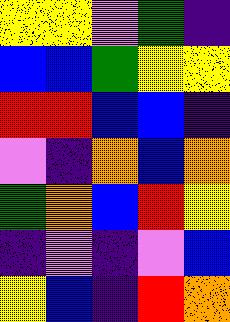[["yellow", "yellow", "violet", "green", "indigo"], ["blue", "blue", "green", "yellow", "yellow"], ["red", "red", "blue", "blue", "indigo"], ["violet", "indigo", "orange", "blue", "orange"], ["green", "orange", "blue", "red", "yellow"], ["indigo", "violet", "indigo", "violet", "blue"], ["yellow", "blue", "indigo", "red", "orange"]]